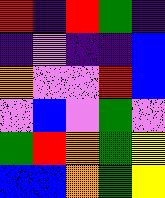[["red", "indigo", "red", "green", "indigo"], ["indigo", "violet", "indigo", "indigo", "blue"], ["orange", "violet", "violet", "red", "blue"], ["violet", "blue", "violet", "green", "violet"], ["green", "red", "orange", "green", "yellow"], ["blue", "blue", "orange", "green", "yellow"]]